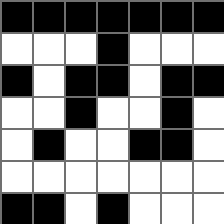[["black", "black", "black", "black", "black", "black", "black"], ["white", "white", "white", "black", "white", "white", "white"], ["black", "white", "black", "black", "white", "black", "black"], ["white", "white", "black", "white", "white", "black", "white"], ["white", "black", "white", "white", "black", "black", "white"], ["white", "white", "white", "white", "white", "white", "white"], ["black", "black", "white", "black", "white", "white", "white"]]